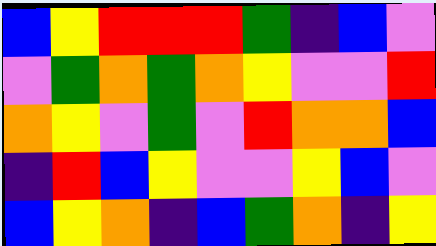[["blue", "yellow", "red", "red", "red", "green", "indigo", "blue", "violet"], ["violet", "green", "orange", "green", "orange", "yellow", "violet", "violet", "red"], ["orange", "yellow", "violet", "green", "violet", "red", "orange", "orange", "blue"], ["indigo", "red", "blue", "yellow", "violet", "violet", "yellow", "blue", "violet"], ["blue", "yellow", "orange", "indigo", "blue", "green", "orange", "indigo", "yellow"]]